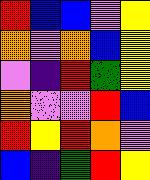[["red", "blue", "blue", "violet", "yellow"], ["orange", "violet", "orange", "blue", "yellow"], ["violet", "indigo", "red", "green", "yellow"], ["orange", "violet", "violet", "red", "blue"], ["red", "yellow", "red", "orange", "violet"], ["blue", "indigo", "green", "red", "yellow"]]